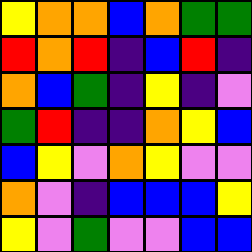[["yellow", "orange", "orange", "blue", "orange", "green", "green"], ["red", "orange", "red", "indigo", "blue", "red", "indigo"], ["orange", "blue", "green", "indigo", "yellow", "indigo", "violet"], ["green", "red", "indigo", "indigo", "orange", "yellow", "blue"], ["blue", "yellow", "violet", "orange", "yellow", "violet", "violet"], ["orange", "violet", "indigo", "blue", "blue", "blue", "yellow"], ["yellow", "violet", "green", "violet", "violet", "blue", "blue"]]